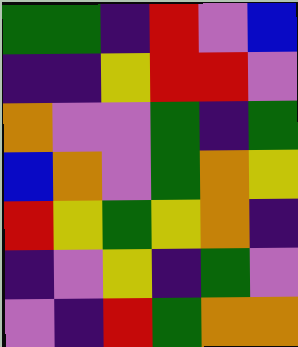[["green", "green", "indigo", "red", "violet", "blue"], ["indigo", "indigo", "yellow", "red", "red", "violet"], ["orange", "violet", "violet", "green", "indigo", "green"], ["blue", "orange", "violet", "green", "orange", "yellow"], ["red", "yellow", "green", "yellow", "orange", "indigo"], ["indigo", "violet", "yellow", "indigo", "green", "violet"], ["violet", "indigo", "red", "green", "orange", "orange"]]